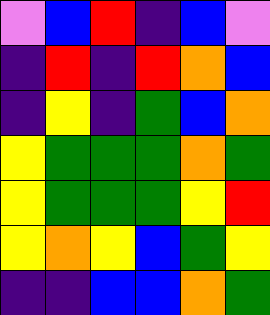[["violet", "blue", "red", "indigo", "blue", "violet"], ["indigo", "red", "indigo", "red", "orange", "blue"], ["indigo", "yellow", "indigo", "green", "blue", "orange"], ["yellow", "green", "green", "green", "orange", "green"], ["yellow", "green", "green", "green", "yellow", "red"], ["yellow", "orange", "yellow", "blue", "green", "yellow"], ["indigo", "indigo", "blue", "blue", "orange", "green"]]